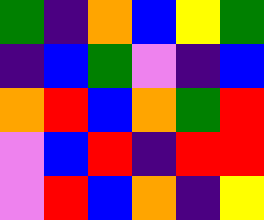[["green", "indigo", "orange", "blue", "yellow", "green"], ["indigo", "blue", "green", "violet", "indigo", "blue"], ["orange", "red", "blue", "orange", "green", "red"], ["violet", "blue", "red", "indigo", "red", "red"], ["violet", "red", "blue", "orange", "indigo", "yellow"]]